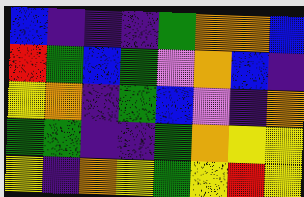[["blue", "indigo", "indigo", "indigo", "green", "orange", "orange", "blue"], ["red", "green", "blue", "green", "violet", "orange", "blue", "indigo"], ["yellow", "orange", "indigo", "green", "blue", "violet", "indigo", "orange"], ["green", "green", "indigo", "indigo", "green", "orange", "yellow", "yellow"], ["yellow", "indigo", "orange", "yellow", "green", "yellow", "red", "yellow"]]